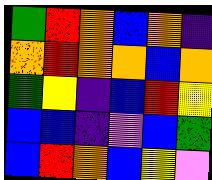[["green", "red", "orange", "blue", "orange", "indigo"], ["orange", "red", "orange", "orange", "blue", "orange"], ["green", "yellow", "indigo", "blue", "red", "yellow"], ["blue", "blue", "indigo", "violet", "blue", "green"], ["blue", "red", "orange", "blue", "yellow", "violet"]]